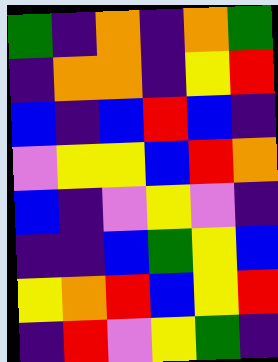[["green", "indigo", "orange", "indigo", "orange", "green"], ["indigo", "orange", "orange", "indigo", "yellow", "red"], ["blue", "indigo", "blue", "red", "blue", "indigo"], ["violet", "yellow", "yellow", "blue", "red", "orange"], ["blue", "indigo", "violet", "yellow", "violet", "indigo"], ["indigo", "indigo", "blue", "green", "yellow", "blue"], ["yellow", "orange", "red", "blue", "yellow", "red"], ["indigo", "red", "violet", "yellow", "green", "indigo"]]